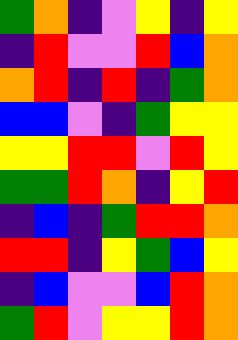[["green", "orange", "indigo", "violet", "yellow", "indigo", "yellow"], ["indigo", "red", "violet", "violet", "red", "blue", "orange"], ["orange", "red", "indigo", "red", "indigo", "green", "orange"], ["blue", "blue", "violet", "indigo", "green", "yellow", "yellow"], ["yellow", "yellow", "red", "red", "violet", "red", "yellow"], ["green", "green", "red", "orange", "indigo", "yellow", "red"], ["indigo", "blue", "indigo", "green", "red", "red", "orange"], ["red", "red", "indigo", "yellow", "green", "blue", "yellow"], ["indigo", "blue", "violet", "violet", "blue", "red", "orange"], ["green", "red", "violet", "yellow", "yellow", "red", "orange"]]